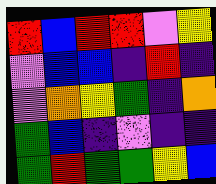[["red", "blue", "red", "red", "violet", "yellow"], ["violet", "blue", "blue", "indigo", "red", "indigo"], ["violet", "orange", "yellow", "green", "indigo", "orange"], ["green", "blue", "indigo", "violet", "indigo", "indigo"], ["green", "red", "green", "green", "yellow", "blue"]]